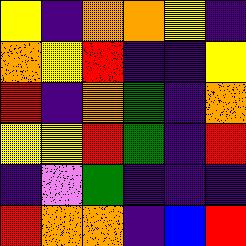[["yellow", "indigo", "orange", "orange", "yellow", "indigo"], ["orange", "yellow", "red", "indigo", "indigo", "yellow"], ["red", "indigo", "orange", "green", "indigo", "orange"], ["yellow", "yellow", "red", "green", "indigo", "red"], ["indigo", "violet", "green", "indigo", "indigo", "indigo"], ["red", "orange", "orange", "indigo", "blue", "red"]]